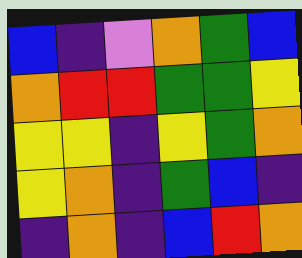[["blue", "indigo", "violet", "orange", "green", "blue"], ["orange", "red", "red", "green", "green", "yellow"], ["yellow", "yellow", "indigo", "yellow", "green", "orange"], ["yellow", "orange", "indigo", "green", "blue", "indigo"], ["indigo", "orange", "indigo", "blue", "red", "orange"]]